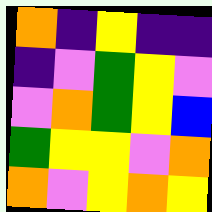[["orange", "indigo", "yellow", "indigo", "indigo"], ["indigo", "violet", "green", "yellow", "violet"], ["violet", "orange", "green", "yellow", "blue"], ["green", "yellow", "yellow", "violet", "orange"], ["orange", "violet", "yellow", "orange", "yellow"]]